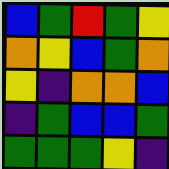[["blue", "green", "red", "green", "yellow"], ["orange", "yellow", "blue", "green", "orange"], ["yellow", "indigo", "orange", "orange", "blue"], ["indigo", "green", "blue", "blue", "green"], ["green", "green", "green", "yellow", "indigo"]]